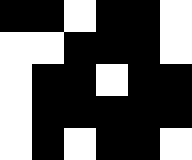[["black", "black", "white", "black", "black", "white"], ["white", "white", "black", "black", "black", "white"], ["white", "black", "black", "white", "black", "black"], ["white", "black", "black", "black", "black", "black"], ["white", "black", "white", "black", "black", "white"]]